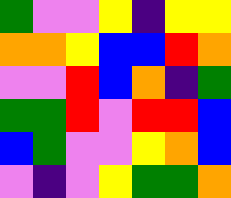[["green", "violet", "violet", "yellow", "indigo", "yellow", "yellow"], ["orange", "orange", "yellow", "blue", "blue", "red", "orange"], ["violet", "violet", "red", "blue", "orange", "indigo", "green"], ["green", "green", "red", "violet", "red", "red", "blue"], ["blue", "green", "violet", "violet", "yellow", "orange", "blue"], ["violet", "indigo", "violet", "yellow", "green", "green", "orange"]]